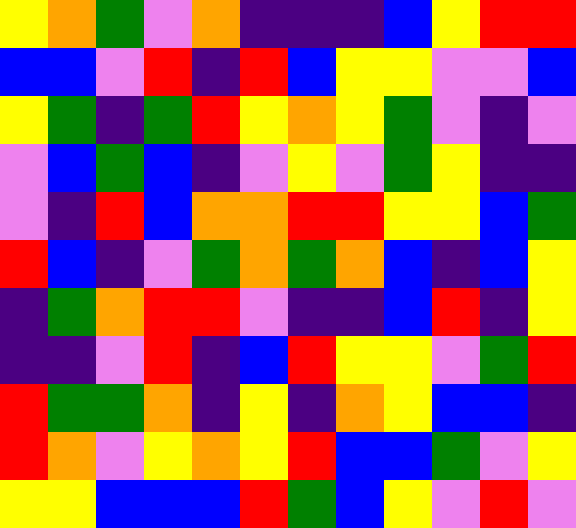[["yellow", "orange", "green", "violet", "orange", "indigo", "indigo", "indigo", "blue", "yellow", "red", "red"], ["blue", "blue", "violet", "red", "indigo", "red", "blue", "yellow", "yellow", "violet", "violet", "blue"], ["yellow", "green", "indigo", "green", "red", "yellow", "orange", "yellow", "green", "violet", "indigo", "violet"], ["violet", "blue", "green", "blue", "indigo", "violet", "yellow", "violet", "green", "yellow", "indigo", "indigo"], ["violet", "indigo", "red", "blue", "orange", "orange", "red", "red", "yellow", "yellow", "blue", "green"], ["red", "blue", "indigo", "violet", "green", "orange", "green", "orange", "blue", "indigo", "blue", "yellow"], ["indigo", "green", "orange", "red", "red", "violet", "indigo", "indigo", "blue", "red", "indigo", "yellow"], ["indigo", "indigo", "violet", "red", "indigo", "blue", "red", "yellow", "yellow", "violet", "green", "red"], ["red", "green", "green", "orange", "indigo", "yellow", "indigo", "orange", "yellow", "blue", "blue", "indigo"], ["red", "orange", "violet", "yellow", "orange", "yellow", "red", "blue", "blue", "green", "violet", "yellow"], ["yellow", "yellow", "blue", "blue", "blue", "red", "green", "blue", "yellow", "violet", "red", "violet"]]